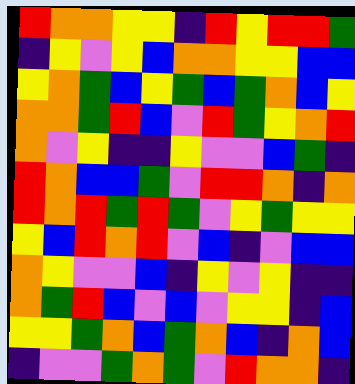[["red", "orange", "orange", "yellow", "yellow", "indigo", "red", "yellow", "red", "red", "green"], ["indigo", "yellow", "violet", "yellow", "blue", "orange", "orange", "yellow", "yellow", "blue", "blue"], ["yellow", "orange", "green", "blue", "yellow", "green", "blue", "green", "orange", "blue", "yellow"], ["orange", "orange", "green", "red", "blue", "violet", "red", "green", "yellow", "orange", "red"], ["orange", "violet", "yellow", "indigo", "indigo", "yellow", "violet", "violet", "blue", "green", "indigo"], ["red", "orange", "blue", "blue", "green", "violet", "red", "red", "orange", "indigo", "orange"], ["red", "orange", "red", "green", "red", "green", "violet", "yellow", "green", "yellow", "yellow"], ["yellow", "blue", "red", "orange", "red", "violet", "blue", "indigo", "violet", "blue", "blue"], ["orange", "yellow", "violet", "violet", "blue", "indigo", "yellow", "violet", "yellow", "indigo", "indigo"], ["orange", "green", "red", "blue", "violet", "blue", "violet", "yellow", "yellow", "indigo", "blue"], ["yellow", "yellow", "green", "orange", "blue", "green", "orange", "blue", "indigo", "orange", "blue"], ["indigo", "violet", "violet", "green", "orange", "green", "violet", "red", "orange", "orange", "indigo"]]